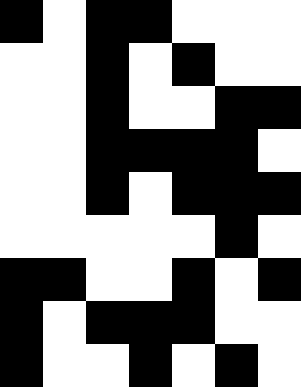[["black", "white", "black", "black", "white", "white", "white"], ["white", "white", "black", "white", "black", "white", "white"], ["white", "white", "black", "white", "white", "black", "black"], ["white", "white", "black", "black", "black", "black", "white"], ["white", "white", "black", "white", "black", "black", "black"], ["white", "white", "white", "white", "white", "black", "white"], ["black", "black", "white", "white", "black", "white", "black"], ["black", "white", "black", "black", "black", "white", "white"], ["black", "white", "white", "black", "white", "black", "white"]]